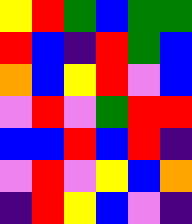[["yellow", "red", "green", "blue", "green", "green"], ["red", "blue", "indigo", "red", "green", "blue"], ["orange", "blue", "yellow", "red", "violet", "blue"], ["violet", "red", "violet", "green", "red", "red"], ["blue", "blue", "red", "blue", "red", "indigo"], ["violet", "red", "violet", "yellow", "blue", "orange"], ["indigo", "red", "yellow", "blue", "violet", "indigo"]]